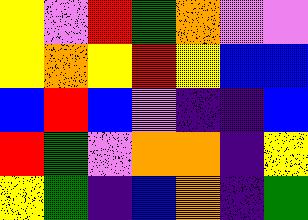[["yellow", "violet", "red", "green", "orange", "violet", "violet"], ["yellow", "orange", "yellow", "red", "yellow", "blue", "blue"], ["blue", "red", "blue", "violet", "indigo", "indigo", "blue"], ["red", "green", "violet", "orange", "orange", "indigo", "yellow"], ["yellow", "green", "indigo", "blue", "orange", "indigo", "green"]]